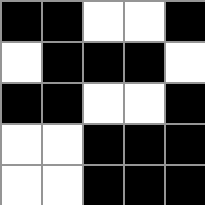[["black", "black", "white", "white", "black"], ["white", "black", "black", "black", "white"], ["black", "black", "white", "white", "black"], ["white", "white", "black", "black", "black"], ["white", "white", "black", "black", "black"]]